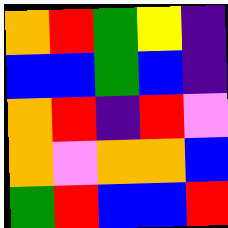[["orange", "red", "green", "yellow", "indigo"], ["blue", "blue", "green", "blue", "indigo"], ["orange", "red", "indigo", "red", "violet"], ["orange", "violet", "orange", "orange", "blue"], ["green", "red", "blue", "blue", "red"]]